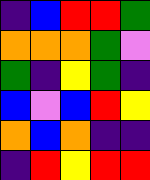[["indigo", "blue", "red", "red", "green"], ["orange", "orange", "orange", "green", "violet"], ["green", "indigo", "yellow", "green", "indigo"], ["blue", "violet", "blue", "red", "yellow"], ["orange", "blue", "orange", "indigo", "indigo"], ["indigo", "red", "yellow", "red", "red"]]